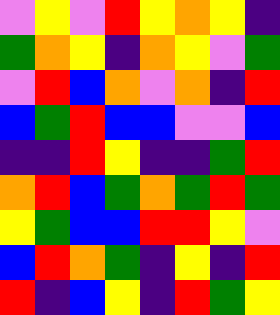[["violet", "yellow", "violet", "red", "yellow", "orange", "yellow", "indigo"], ["green", "orange", "yellow", "indigo", "orange", "yellow", "violet", "green"], ["violet", "red", "blue", "orange", "violet", "orange", "indigo", "red"], ["blue", "green", "red", "blue", "blue", "violet", "violet", "blue"], ["indigo", "indigo", "red", "yellow", "indigo", "indigo", "green", "red"], ["orange", "red", "blue", "green", "orange", "green", "red", "green"], ["yellow", "green", "blue", "blue", "red", "red", "yellow", "violet"], ["blue", "red", "orange", "green", "indigo", "yellow", "indigo", "red"], ["red", "indigo", "blue", "yellow", "indigo", "red", "green", "yellow"]]